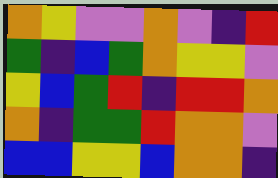[["orange", "yellow", "violet", "violet", "orange", "violet", "indigo", "red"], ["green", "indigo", "blue", "green", "orange", "yellow", "yellow", "violet"], ["yellow", "blue", "green", "red", "indigo", "red", "red", "orange"], ["orange", "indigo", "green", "green", "red", "orange", "orange", "violet"], ["blue", "blue", "yellow", "yellow", "blue", "orange", "orange", "indigo"]]